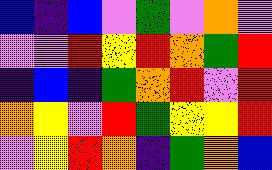[["blue", "indigo", "blue", "violet", "green", "violet", "orange", "violet"], ["violet", "violet", "red", "yellow", "red", "orange", "green", "red"], ["indigo", "blue", "indigo", "green", "orange", "red", "violet", "red"], ["orange", "yellow", "violet", "red", "green", "yellow", "yellow", "red"], ["violet", "yellow", "red", "orange", "indigo", "green", "orange", "blue"]]